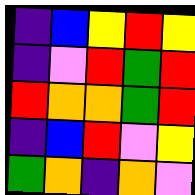[["indigo", "blue", "yellow", "red", "yellow"], ["indigo", "violet", "red", "green", "red"], ["red", "orange", "orange", "green", "red"], ["indigo", "blue", "red", "violet", "yellow"], ["green", "orange", "indigo", "orange", "violet"]]